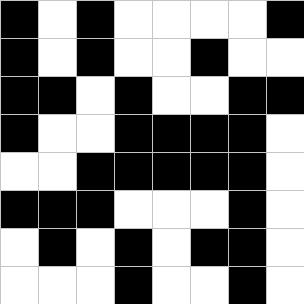[["black", "white", "black", "white", "white", "white", "white", "black"], ["black", "white", "black", "white", "white", "black", "white", "white"], ["black", "black", "white", "black", "white", "white", "black", "black"], ["black", "white", "white", "black", "black", "black", "black", "white"], ["white", "white", "black", "black", "black", "black", "black", "white"], ["black", "black", "black", "white", "white", "white", "black", "white"], ["white", "black", "white", "black", "white", "black", "black", "white"], ["white", "white", "white", "black", "white", "white", "black", "white"]]